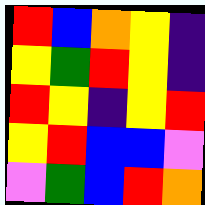[["red", "blue", "orange", "yellow", "indigo"], ["yellow", "green", "red", "yellow", "indigo"], ["red", "yellow", "indigo", "yellow", "red"], ["yellow", "red", "blue", "blue", "violet"], ["violet", "green", "blue", "red", "orange"]]